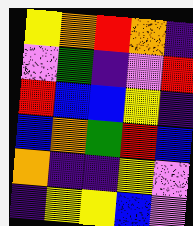[["yellow", "orange", "red", "orange", "indigo"], ["violet", "green", "indigo", "violet", "red"], ["red", "blue", "blue", "yellow", "indigo"], ["blue", "orange", "green", "red", "blue"], ["orange", "indigo", "indigo", "yellow", "violet"], ["indigo", "yellow", "yellow", "blue", "violet"]]